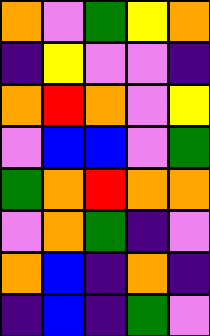[["orange", "violet", "green", "yellow", "orange"], ["indigo", "yellow", "violet", "violet", "indigo"], ["orange", "red", "orange", "violet", "yellow"], ["violet", "blue", "blue", "violet", "green"], ["green", "orange", "red", "orange", "orange"], ["violet", "orange", "green", "indigo", "violet"], ["orange", "blue", "indigo", "orange", "indigo"], ["indigo", "blue", "indigo", "green", "violet"]]